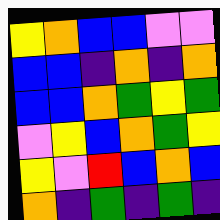[["yellow", "orange", "blue", "blue", "violet", "violet"], ["blue", "blue", "indigo", "orange", "indigo", "orange"], ["blue", "blue", "orange", "green", "yellow", "green"], ["violet", "yellow", "blue", "orange", "green", "yellow"], ["yellow", "violet", "red", "blue", "orange", "blue"], ["orange", "indigo", "green", "indigo", "green", "indigo"]]